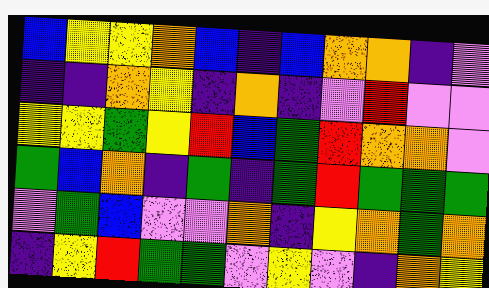[["blue", "yellow", "yellow", "orange", "blue", "indigo", "blue", "orange", "orange", "indigo", "violet"], ["indigo", "indigo", "orange", "yellow", "indigo", "orange", "indigo", "violet", "red", "violet", "violet"], ["yellow", "yellow", "green", "yellow", "red", "blue", "green", "red", "orange", "orange", "violet"], ["green", "blue", "orange", "indigo", "green", "indigo", "green", "red", "green", "green", "green"], ["violet", "green", "blue", "violet", "violet", "orange", "indigo", "yellow", "orange", "green", "orange"], ["indigo", "yellow", "red", "green", "green", "violet", "yellow", "violet", "indigo", "orange", "yellow"]]